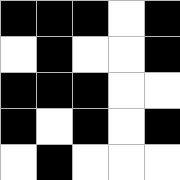[["black", "black", "black", "white", "black"], ["white", "black", "white", "white", "black"], ["black", "black", "black", "white", "white"], ["black", "white", "black", "white", "black"], ["white", "black", "white", "white", "white"]]